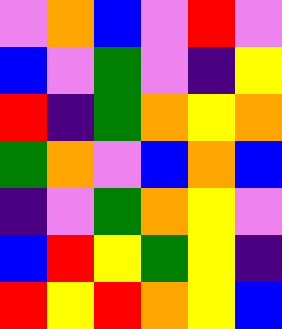[["violet", "orange", "blue", "violet", "red", "violet"], ["blue", "violet", "green", "violet", "indigo", "yellow"], ["red", "indigo", "green", "orange", "yellow", "orange"], ["green", "orange", "violet", "blue", "orange", "blue"], ["indigo", "violet", "green", "orange", "yellow", "violet"], ["blue", "red", "yellow", "green", "yellow", "indigo"], ["red", "yellow", "red", "orange", "yellow", "blue"]]